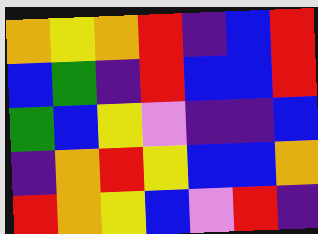[["orange", "yellow", "orange", "red", "indigo", "blue", "red"], ["blue", "green", "indigo", "red", "blue", "blue", "red"], ["green", "blue", "yellow", "violet", "indigo", "indigo", "blue"], ["indigo", "orange", "red", "yellow", "blue", "blue", "orange"], ["red", "orange", "yellow", "blue", "violet", "red", "indigo"]]